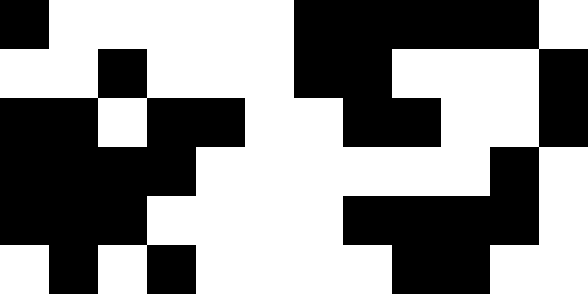[["black", "white", "white", "white", "white", "white", "black", "black", "black", "black", "black", "white"], ["white", "white", "black", "white", "white", "white", "black", "black", "white", "white", "white", "black"], ["black", "black", "white", "black", "black", "white", "white", "black", "black", "white", "white", "black"], ["black", "black", "black", "black", "white", "white", "white", "white", "white", "white", "black", "white"], ["black", "black", "black", "white", "white", "white", "white", "black", "black", "black", "black", "white"], ["white", "black", "white", "black", "white", "white", "white", "white", "black", "black", "white", "white"]]